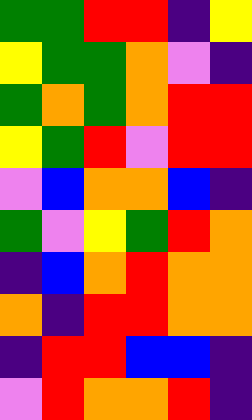[["green", "green", "red", "red", "indigo", "yellow"], ["yellow", "green", "green", "orange", "violet", "indigo"], ["green", "orange", "green", "orange", "red", "red"], ["yellow", "green", "red", "violet", "red", "red"], ["violet", "blue", "orange", "orange", "blue", "indigo"], ["green", "violet", "yellow", "green", "red", "orange"], ["indigo", "blue", "orange", "red", "orange", "orange"], ["orange", "indigo", "red", "red", "orange", "orange"], ["indigo", "red", "red", "blue", "blue", "indigo"], ["violet", "red", "orange", "orange", "red", "indigo"]]